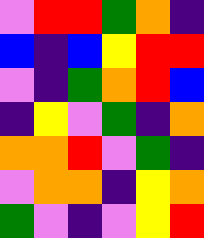[["violet", "red", "red", "green", "orange", "indigo"], ["blue", "indigo", "blue", "yellow", "red", "red"], ["violet", "indigo", "green", "orange", "red", "blue"], ["indigo", "yellow", "violet", "green", "indigo", "orange"], ["orange", "orange", "red", "violet", "green", "indigo"], ["violet", "orange", "orange", "indigo", "yellow", "orange"], ["green", "violet", "indigo", "violet", "yellow", "red"]]